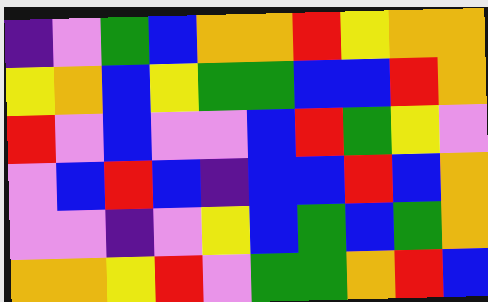[["indigo", "violet", "green", "blue", "orange", "orange", "red", "yellow", "orange", "orange"], ["yellow", "orange", "blue", "yellow", "green", "green", "blue", "blue", "red", "orange"], ["red", "violet", "blue", "violet", "violet", "blue", "red", "green", "yellow", "violet"], ["violet", "blue", "red", "blue", "indigo", "blue", "blue", "red", "blue", "orange"], ["violet", "violet", "indigo", "violet", "yellow", "blue", "green", "blue", "green", "orange"], ["orange", "orange", "yellow", "red", "violet", "green", "green", "orange", "red", "blue"]]